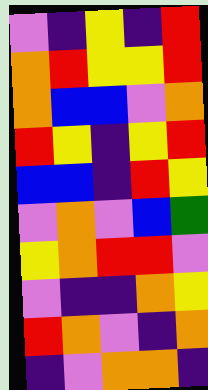[["violet", "indigo", "yellow", "indigo", "red"], ["orange", "red", "yellow", "yellow", "red"], ["orange", "blue", "blue", "violet", "orange"], ["red", "yellow", "indigo", "yellow", "red"], ["blue", "blue", "indigo", "red", "yellow"], ["violet", "orange", "violet", "blue", "green"], ["yellow", "orange", "red", "red", "violet"], ["violet", "indigo", "indigo", "orange", "yellow"], ["red", "orange", "violet", "indigo", "orange"], ["indigo", "violet", "orange", "orange", "indigo"]]